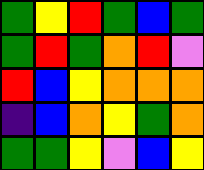[["green", "yellow", "red", "green", "blue", "green"], ["green", "red", "green", "orange", "red", "violet"], ["red", "blue", "yellow", "orange", "orange", "orange"], ["indigo", "blue", "orange", "yellow", "green", "orange"], ["green", "green", "yellow", "violet", "blue", "yellow"]]